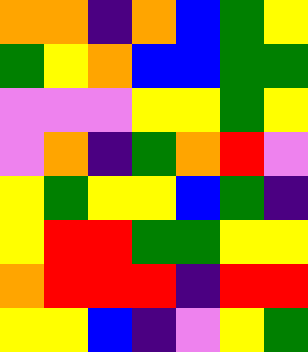[["orange", "orange", "indigo", "orange", "blue", "green", "yellow"], ["green", "yellow", "orange", "blue", "blue", "green", "green"], ["violet", "violet", "violet", "yellow", "yellow", "green", "yellow"], ["violet", "orange", "indigo", "green", "orange", "red", "violet"], ["yellow", "green", "yellow", "yellow", "blue", "green", "indigo"], ["yellow", "red", "red", "green", "green", "yellow", "yellow"], ["orange", "red", "red", "red", "indigo", "red", "red"], ["yellow", "yellow", "blue", "indigo", "violet", "yellow", "green"]]